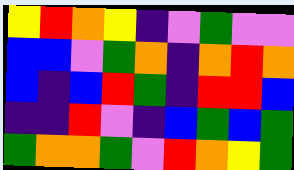[["yellow", "red", "orange", "yellow", "indigo", "violet", "green", "violet", "violet"], ["blue", "blue", "violet", "green", "orange", "indigo", "orange", "red", "orange"], ["blue", "indigo", "blue", "red", "green", "indigo", "red", "red", "blue"], ["indigo", "indigo", "red", "violet", "indigo", "blue", "green", "blue", "green"], ["green", "orange", "orange", "green", "violet", "red", "orange", "yellow", "green"]]